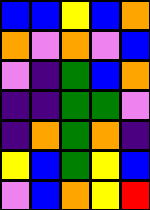[["blue", "blue", "yellow", "blue", "orange"], ["orange", "violet", "orange", "violet", "blue"], ["violet", "indigo", "green", "blue", "orange"], ["indigo", "indigo", "green", "green", "violet"], ["indigo", "orange", "green", "orange", "indigo"], ["yellow", "blue", "green", "yellow", "blue"], ["violet", "blue", "orange", "yellow", "red"]]